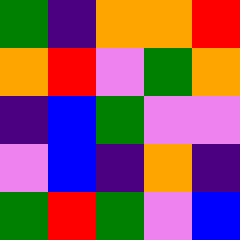[["green", "indigo", "orange", "orange", "red"], ["orange", "red", "violet", "green", "orange"], ["indigo", "blue", "green", "violet", "violet"], ["violet", "blue", "indigo", "orange", "indigo"], ["green", "red", "green", "violet", "blue"]]